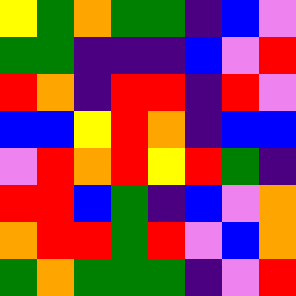[["yellow", "green", "orange", "green", "green", "indigo", "blue", "violet"], ["green", "green", "indigo", "indigo", "indigo", "blue", "violet", "red"], ["red", "orange", "indigo", "red", "red", "indigo", "red", "violet"], ["blue", "blue", "yellow", "red", "orange", "indigo", "blue", "blue"], ["violet", "red", "orange", "red", "yellow", "red", "green", "indigo"], ["red", "red", "blue", "green", "indigo", "blue", "violet", "orange"], ["orange", "red", "red", "green", "red", "violet", "blue", "orange"], ["green", "orange", "green", "green", "green", "indigo", "violet", "red"]]